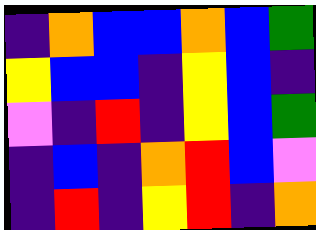[["indigo", "orange", "blue", "blue", "orange", "blue", "green"], ["yellow", "blue", "blue", "indigo", "yellow", "blue", "indigo"], ["violet", "indigo", "red", "indigo", "yellow", "blue", "green"], ["indigo", "blue", "indigo", "orange", "red", "blue", "violet"], ["indigo", "red", "indigo", "yellow", "red", "indigo", "orange"]]